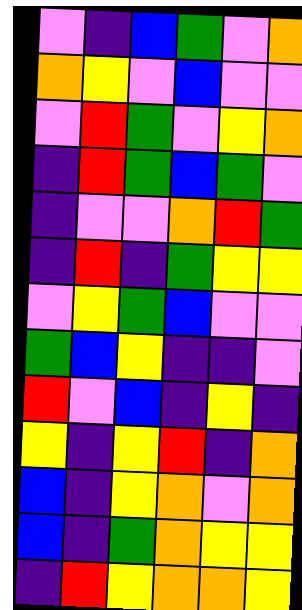[["violet", "indigo", "blue", "green", "violet", "orange"], ["orange", "yellow", "violet", "blue", "violet", "violet"], ["violet", "red", "green", "violet", "yellow", "orange"], ["indigo", "red", "green", "blue", "green", "violet"], ["indigo", "violet", "violet", "orange", "red", "green"], ["indigo", "red", "indigo", "green", "yellow", "yellow"], ["violet", "yellow", "green", "blue", "violet", "violet"], ["green", "blue", "yellow", "indigo", "indigo", "violet"], ["red", "violet", "blue", "indigo", "yellow", "indigo"], ["yellow", "indigo", "yellow", "red", "indigo", "orange"], ["blue", "indigo", "yellow", "orange", "violet", "orange"], ["blue", "indigo", "green", "orange", "yellow", "yellow"], ["indigo", "red", "yellow", "orange", "orange", "yellow"]]